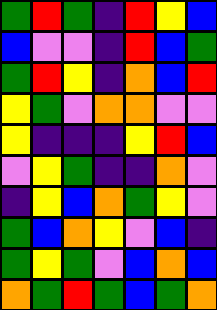[["green", "red", "green", "indigo", "red", "yellow", "blue"], ["blue", "violet", "violet", "indigo", "red", "blue", "green"], ["green", "red", "yellow", "indigo", "orange", "blue", "red"], ["yellow", "green", "violet", "orange", "orange", "violet", "violet"], ["yellow", "indigo", "indigo", "indigo", "yellow", "red", "blue"], ["violet", "yellow", "green", "indigo", "indigo", "orange", "violet"], ["indigo", "yellow", "blue", "orange", "green", "yellow", "violet"], ["green", "blue", "orange", "yellow", "violet", "blue", "indigo"], ["green", "yellow", "green", "violet", "blue", "orange", "blue"], ["orange", "green", "red", "green", "blue", "green", "orange"]]